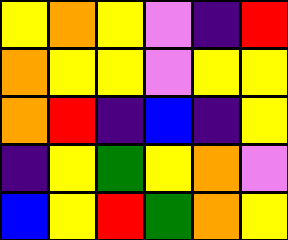[["yellow", "orange", "yellow", "violet", "indigo", "red"], ["orange", "yellow", "yellow", "violet", "yellow", "yellow"], ["orange", "red", "indigo", "blue", "indigo", "yellow"], ["indigo", "yellow", "green", "yellow", "orange", "violet"], ["blue", "yellow", "red", "green", "orange", "yellow"]]